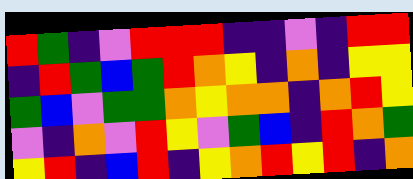[["red", "green", "indigo", "violet", "red", "red", "red", "indigo", "indigo", "violet", "indigo", "red", "red"], ["indigo", "red", "green", "blue", "green", "red", "orange", "yellow", "indigo", "orange", "indigo", "yellow", "yellow"], ["green", "blue", "violet", "green", "green", "orange", "yellow", "orange", "orange", "indigo", "orange", "red", "yellow"], ["violet", "indigo", "orange", "violet", "red", "yellow", "violet", "green", "blue", "indigo", "red", "orange", "green"], ["yellow", "red", "indigo", "blue", "red", "indigo", "yellow", "orange", "red", "yellow", "red", "indigo", "orange"]]